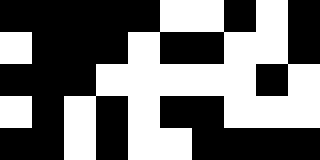[["black", "black", "black", "black", "black", "white", "white", "black", "white", "black"], ["white", "black", "black", "black", "white", "black", "black", "white", "white", "black"], ["black", "black", "black", "white", "white", "white", "white", "white", "black", "white"], ["white", "black", "white", "black", "white", "black", "black", "white", "white", "white"], ["black", "black", "white", "black", "white", "white", "black", "black", "black", "black"]]